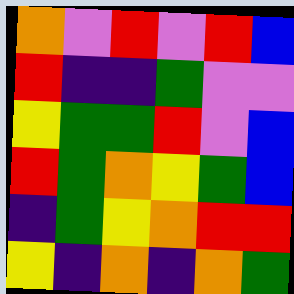[["orange", "violet", "red", "violet", "red", "blue"], ["red", "indigo", "indigo", "green", "violet", "violet"], ["yellow", "green", "green", "red", "violet", "blue"], ["red", "green", "orange", "yellow", "green", "blue"], ["indigo", "green", "yellow", "orange", "red", "red"], ["yellow", "indigo", "orange", "indigo", "orange", "green"]]